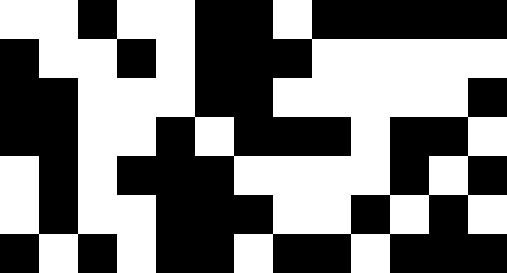[["white", "white", "black", "white", "white", "black", "black", "white", "black", "black", "black", "black", "black"], ["black", "white", "white", "black", "white", "black", "black", "black", "white", "white", "white", "white", "white"], ["black", "black", "white", "white", "white", "black", "black", "white", "white", "white", "white", "white", "black"], ["black", "black", "white", "white", "black", "white", "black", "black", "black", "white", "black", "black", "white"], ["white", "black", "white", "black", "black", "black", "white", "white", "white", "white", "black", "white", "black"], ["white", "black", "white", "white", "black", "black", "black", "white", "white", "black", "white", "black", "white"], ["black", "white", "black", "white", "black", "black", "white", "black", "black", "white", "black", "black", "black"]]